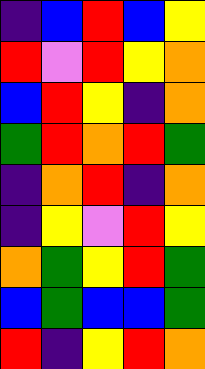[["indigo", "blue", "red", "blue", "yellow"], ["red", "violet", "red", "yellow", "orange"], ["blue", "red", "yellow", "indigo", "orange"], ["green", "red", "orange", "red", "green"], ["indigo", "orange", "red", "indigo", "orange"], ["indigo", "yellow", "violet", "red", "yellow"], ["orange", "green", "yellow", "red", "green"], ["blue", "green", "blue", "blue", "green"], ["red", "indigo", "yellow", "red", "orange"]]